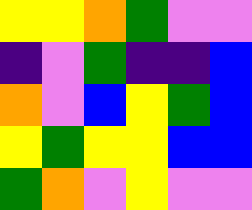[["yellow", "yellow", "orange", "green", "violet", "violet"], ["indigo", "violet", "green", "indigo", "indigo", "blue"], ["orange", "violet", "blue", "yellow", "green", "blue"], ["yellow", "green", "yellow", "yellow", "blue", "blue"], ["green", "orange", "violet", "yellow", "violet", "violet"]]